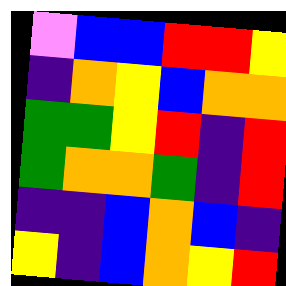[["violet", "blue", "blue", "red", "red", "yellow"], ["indigo", "orange", "yellow", "blue", "orange", "orange"], ["green", "green", "yellow", "red", "indigo", "red"], ["green", "orange", "orange", "green", "indigo", "red"], ["indigo", "indigo", "blue", "orange", "blue", "indigo"], ["yellow", "indigo", "blue", "orange", "yellow", "red"]]